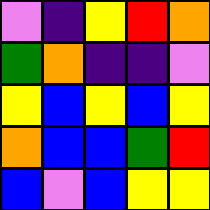[["violet", "indigo", "yellow", "red", "orange"], ["green", "orange", "indigo", "indigo", "violet"], ["yellow", "blue", "yellow", "blue", "yellow"], ["orange", "blue", "blue", "green", "red"], ["blue", "violet", "blue", "yellow", "yellow"]]